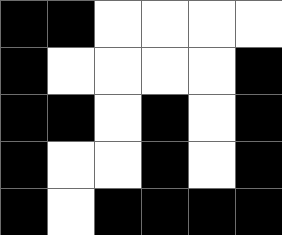[["black", "black", "white", "white", "white", "white"], ["black", "white", "white", "white", "white", "black"], ["black", "black", "white", "black", "white", "black"], ["black", "white", "white", "black", "white", "black"], ["black", "white", "black", "black", "black", "black"]]